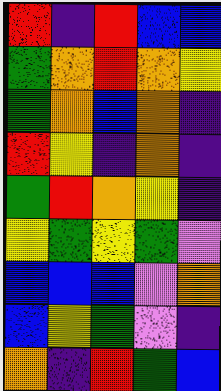[["red", "indigo", "red", "blue", "blue"], ["green", "orange", "red", "orange", "yellow"], ["green", "orange", "blue", "orange", "indigo"], ["red", "yellow", "indigo", "orange", "indigo"], ["green", "red", "orange", "yellow", "indigo"], ["yellow", "green", "yellow", "green", "violet"], ["blue", "blue", "blue", "violet", "orange"], ["blue", "yellow", "green", "violet", "indigo"], ["orange", "indigo", "red", "green", "blue"]]